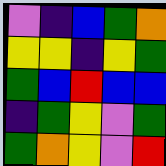[["violet", "indigo", "blue", "green", "orange"], ["yellow", "yellow", "indigo", "yellow", "green"], ["green", "blue", "red", "blue", "blue"], ["indigo", "green", "yellow", "violet", "green"], ["green", "orange", "yellow", "violet", "red"]]